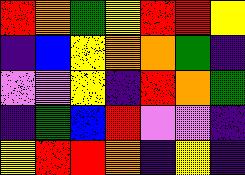[["red", "orange", "green", "yellow", "red", "red", "yellow"], ["indigo", "blue", "yellow", "orange", "orange", "green", "indigo"], ["violet", "violet", "yellow", "indigo", "red", "orange", "green"], ["indigo", "green", "blue", "red", "violet", "violet", "indigo"], ["yellow", "red", "red", "orange", "indigo", "yellow", "indigo"]]